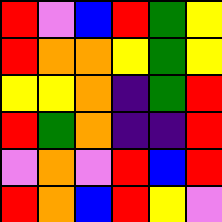[["red", "violet", "blue", "red", "green", "yellow"], ["red", "orange", "orange", "yellow", "green", "yellow"], ["yellow", "yellow", "orange", "indigo", "green", "red"], ["red", "green", "orange", "indigo", "indigo", "red"], ["violet", "orange", "violet", "red", "blue", "red"], ["red", "orange", "blue", "red", "yellow", "violet"]]